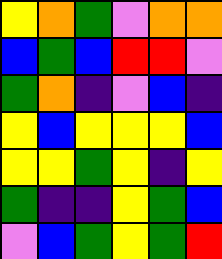[["yellow", "orange", "green", "violet", "orange", "orange"], ["blue", "green", "blue", "red", "red", "violet"], ["green", "orange", "indigo", "violet", "blue", "indigo"], ["yellow", "blue", "yellow", "yellow", "yellow", "blue"], ["yellow", "yellow", "green", "yellow", "indigo", "yellow"], ["green", "indigo", "indigo", "yellow", "green", "blue"], ["violet", "blue", "green", "yellow", "green", "red"]]